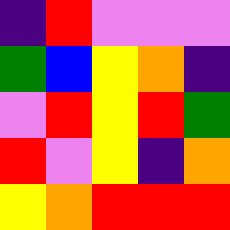[["indigo", "red", "violet", "violet", "violet"], ["green", "blue", "yellow", "orange", "indigo"], ["violet", "red", "yellow", "red", "green"], ["red", "violet", "yellow", "indigo", "orange"], ["yellow", "orange", "red", "red", "red"]]